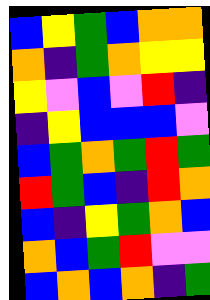[["blue", "yellow", "green", "blue", "orange", "orange"], ["orange", "indigo", "green", "orange", "yellow", "yellow"], ["yellow", "violet", "blue", "violet", "red", "indigo"], ["indigo", "yellow", "blue", "blue", "blue", "violet"], ["blue", "green", "orange", "green", "red", "green"], ["red", "green", "blue", "indigo", "red", "orange"], ["blue", "indigo", "yellow", "green", "orange", "blue"], ["orange", "blue", "green", "red", "violet", "violet"], ["blue", "orange", "blue", "orange", "indigo", "green"]]